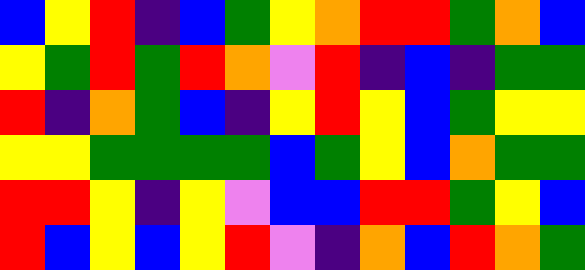[["blue", "yellow", "red", "indigo", "blue", "green", "yellow", "orange", "red", "red", "green", "orange", "blue"], ["yellow", "green", "red", "green", "red", "orange", "violet", "red", "indigo", "blue", "indigo", "green", "green"], ["red", "indigo", "orange", "green", "blue", "indigo", "yellow", "red", "yellow", "blue", "green", "yellow", "yellow"], ["yellow", "yellow", "green", "green", "green", "green", "blue", "green", "yellow", "blue", "orange", "green", "green"], ["red", "red", "yellow", "indigo", "yellow", "violet", "blue", "blue", "red", "red", "green", "yellow", "blue"], ["red", "blue", "yellow", "blue", "yellow", "red", "violet", "indigo", "orange", "blue", "red", "orange", "green"]]